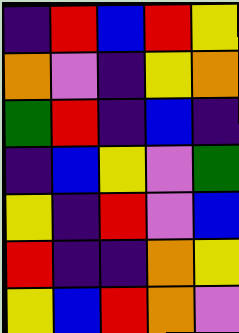[["indigo", "red", "blue", "red", "yellow"], ["orange", "violet", "indigo", "yellow", "orange"], ["green", "red", "indigo", "blue", "indigo"], ["indigo", "blue", "yellow", "violet", "green"], ["yellow", "indigo", "red", "violet", "blue"], ["red", "indigo", "indigo", "orange", "yellow"], ["yellow", "blue", "red", "orange", "violet"]]